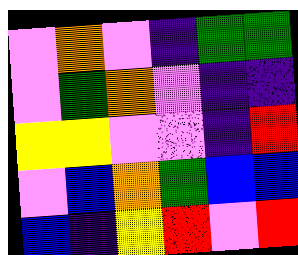[["violet", "orange", "violet", "indigo", "green", "green"], ["violet", "green", "orange", "violet", "indigo", "indigo"], ["yellow", "yellow", "violet", "violet", "indigo", "red"], ["violet", "blue", "orange", "green", "blue", "blue"], ["blue", "indigo", "yellow", "red", "violet", "red"]]